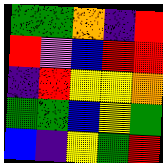[["green", "green", "orange", "indigo", "red"], ["red", "violet", "blue", "red", "red"], ["indigo", "red", "yellow", "yellow", "orange"], ["green", "green", "blue", "yellow", "green"], ["blue", "indigo", "yellow", "green", "red"]]